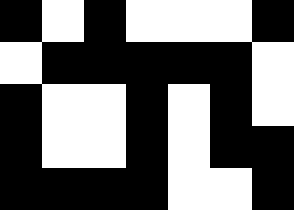[["black", "white", "black", "white", "white", "white", "black"], ["white", "black", "black", "black", "black", "black", "white"], ["black", "white", "white", "black", "white", "black", "white"], ["black", "white", "white", "black", "white", "black", "black"], ["black", "black", "black", "black", "white", "white", "black"]]